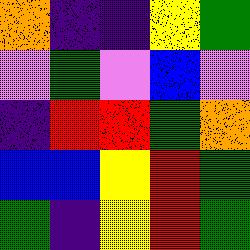[["orange", "indigo", "indigo", "yellow", "green"], ["violet", "green", "violet", "blue", "violet"], ["indigo", "red", "red", "green", "orange"], ["blue", "blue", "yellow", "red", "green"], ["green", "indigo", "yellow", "red", "green"]]